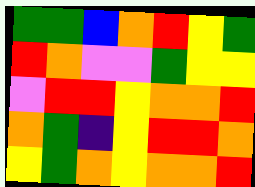[["green", "green", "blue", "orange", "red", "yellow", "green"], ["red", "orange", "violet", "violet", "green", "yellow", "yellow"], ["violet", "red", "red", "yellow", "orange", "orange", "red"], ["orange", "green", "indigo", "yellow", "red", "red", "orange"], ["yellow", "green", "orange", "yellow", "orange", "orange", "red"]]